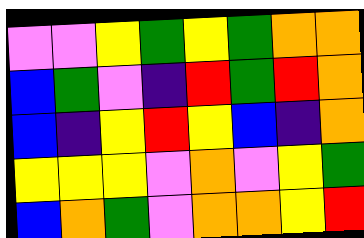[["violet", "violet", "yellow", "green", "yellow", "green", "orange", "orange"], ["blue", "green", "violet", "indigo", "red", "green", "red", "orange"], ["blue", "indigo", "yellow", "red", "yellow", "blue", "indigo", "orange"], ["yellow", "yellow", "yellow", "violet", "orange", "violet", "yellow", "green"], ["blue", "orange", "green", "violet", "orange", "orange", "yellow", "red"]]